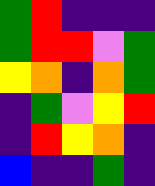[["green", "red", "indigo", "indigo", "indigo"], ["green", "red", "red", "violet", "green"], ["yellow", "orange", "indigo", "orange", "green"], ["indigo", "green", "violet", "yellow", "red"], ["indigo", "red", "yellow", "orange", "indigo"], ["blue", "indigo", "indigo", "green", "indigo"]]